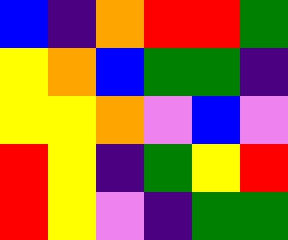[["blue", "indigo", "orange", "red", "red", "green"], ["yellow", "orange", "blue", "green", "green", "indigo"], ["yellow", "yellow", "orange", "violet", "blue", "violet"], ["red", "yellow", "indigo", "green", "yellow", "red"], ["red", "yellow", "violet", "indigo", "green", "green"]]